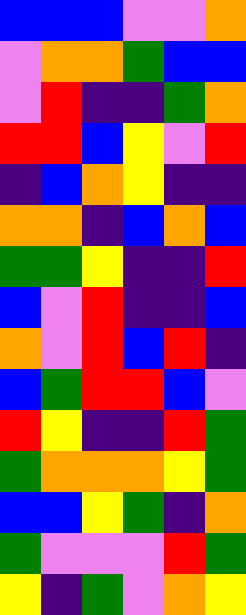[["blue", "blue", "blue", "violet", "violet", "orange"], ["violet", "orange", "orange", "green", "blue", "blue"], ["violet", "red", "indigo", "indigo", "green", "orange"], ["red", "red", "blue", "yellow", "violet", "red"], ["indigo", "blue", "orange", "yellow", "indigo", "indigo"], ["orange", "orange", "indigo", "blue", "orange", "blue"], ["green", "green", "yellow", "indigo", "indigo", "red"], ["blue", "violet", "red", "indigo", "indigo", "blue"], ["orange", "violet", "red", "blue", "red", "indigo"], ["blue", "green", "red", "red", "blue", "violet"], ["red", "yellow", "indigo", "indigo", "red", "green"], ["green", "orange", "orange", "orange", "yellow", "green"], ["blue", "blue", "yellow", "green", "indigo", "orange"], ["green", "violet", "violet", "violet", "red", "green"], ["yellow", "indigo", "green", "violet", "orange", "yellow"]]